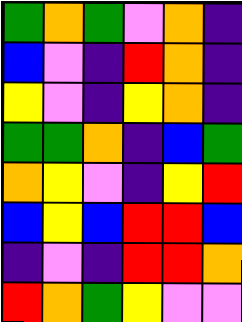[["green", "orange", "green", "violet", "orange", "indigo"], ["blue", "violet", "indigo", "red", "orange", "indigo"], ["yellow", "violet", "indigo", "yellow", "orange", "indigo"], ["green", "green", "orange", "indigo", "blue", "green"], ["orange", "yellow", "violet", "indigo", "yellow", "red"], ["blue", "yellow", "blue", "red", "red", "blue"], ["indigo", "violet", "indigo", "red", "red", "orange"], ["red", "orange", "green", "yellow", "violet", "violet"]]